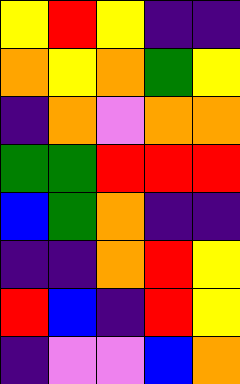[["yellow", "red", "yellow", "indigo", "indigo"], ["orange", "yellow", "orange", "green", "yellow"], ["indigo", "orange", "violet", "orange", "orange"], ["green", "green", "red", "red", "red"], ["blue", "green", "orange", "indigo", "indigo"], ["indigo", "indigo", "orange", "red", "yellow"], ["red", "blue", "indigo", "red", "yellow"], ["indigo", "violet", "violet", "blue", "orange"]]